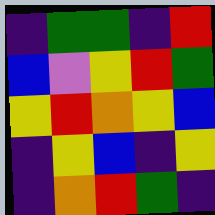[["indigo", "green", "green", "indigo", "red"], ["blue", "violet", "yellow", "red", "green"], ["yellow", "red", "orange", "yellow", "blue"], ["indigo", "yellow", "blue", "indigo", "yellow"], ["indigo", "orange", "red", "green", "indigo"]]